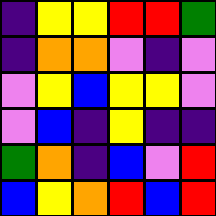[["indigo", "yellow", "yellow", "red", "red", "green"], ["indigo", "orange", "orange", "violet", "indigo", "violet"], ["violet", "yellow", "blue", "yellow", "yellow", "violet"], ["violet", "blue", "indigo", "yellow", "indigo", "indigo"], ["green", "orange", "indigo", "blue", "violet", "red"], ["blue", "yellow", "orange", "red", "blue", "red"]]